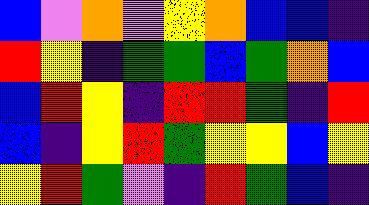[["blue", "violet", "orange", "violet", "yellow", "orange", "blue", "blue", "indigo"], ["red", "yellow", "indigo", "green", "green", "blue", "green", "orange", "blue"], ["blue", "red", "yellow", "indigo", "red", "red", "green", "indigo", "red"], ["blue", "indigo", "yellow", "red", "green", "yellow", "yellow", "blue", "yellow"], ["yellow", "red", "green", "violet", "indigo", "red", "green", "blue", "indigo"]]